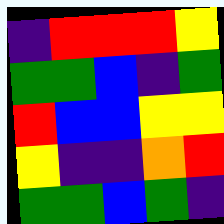[["indigo", "red", "red", "red", "yellow"], ["green", "green", "blue", "indigo", "green"], ["red", "blue", "blue", "yellow", "yellow"], ["yellow", "indigo", "indigo", "orange", "red"], ["green", "green", "blue", "green", "indigo"]]